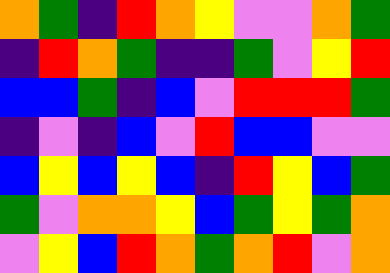[["orange", "green", "indigo", "red", "orange", "yellow", "violet", "violet", "orange", "green"], ["indigo", "red", "orange", "green", "indigo", "indigo", "green", "violet", "yellow", "red"], ["blue", "blue", "green", "indigo", "blue", "violet", "red", "red", "red", "green"], ["indigo", "violet", "indigo", "blue", "violet", "red", "blue", "blue", "violet", "violet"], ["blue", "yellow", "blue", "yellow", "blue", "indigo", "red", "yellow", "blue", "green"], ["green", "violet", "orange", "orange", "yellow", "blue", "green", "yellow", "green", "orange"], ["violet", "yellow", "blue", "red", "orange", "green", "orange", "red", "violet", "orange"]]